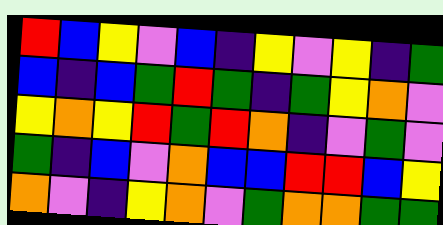[["red", "blue", "yellow", "violet", "blue", "indigo", "yellow", "violet", "yellow", "indigo", "green"], ["blue", "indigo", "blue", "green", "red", "green", "indigo", "green", "yellow", "orange", "violet"], ["yellow", "orange", "yellow", "red", "green", "red", "orange", "indigo", "violet", "green", "violet"], ["green", "indigo", "blue", "violet", "orange", "blue", "blue", "red", "red", "blue", "yellow"], ["orange", "violet", "indigo", "yellow", "orange", "violet", "green", "orange", "orange", "green", "green"]]